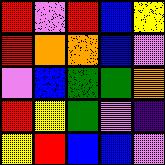[["red", "violet", "red", "blue", "yellow"], ["red", "orange", "orange", "blue", "violet"], ["violet", "blue", "green", "green", "orange"], ["red", "yellow", "green", "violet", "indigo"], ["yellow", "red", "blue", "blue", "violet"]]